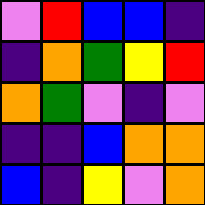[["violet", "red", "blue", "blue", "indigo"], ["indigo", "orange", "green", "yellow", "red"], ["orange", "green", "violet", "indigo", "violet"], ["indigo", "indigo", "blue", "orange", "orange"], ["blue", "indigo", "yellow", "violet", "orange"]]